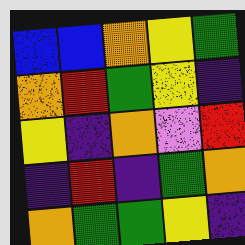[["blue", "blue", "orange", "yellow", "green"], ["orange", "red", "green", "yellow", "indigo"], ["yellow", "indigo", "orange", "violet", "red"], ["indigo", "red", "indigo", "green", "orange"], ["orange", "green", "green", "yellow", "indigo"]]